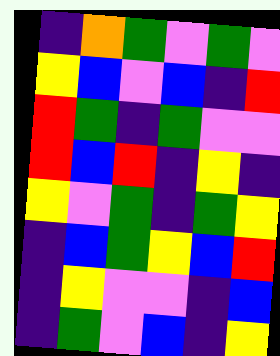[["indigo", "orange", "green", "violet", "green", "violet"], ["yellow", "blue", "violet", "blue", "indigo", "red"], ["red", "green", "indigo", "green", "violet", "violet"], ["red", "blue", "red", "indigo", "yellow", "indigo"], ["yellow", "violet", "green", "indigo", "green", "yellow"], ["indigo", "blue", "green", "yellow", "blue", "red"], ["indigo", "yellow", "violet", "violet", "indigo", "blue"], ["indigo", "green", "violet", "blue", "indigo", "yellow"]]